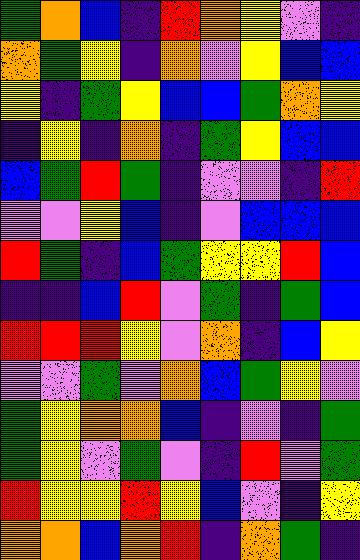[["green", "orange", "blue", "indigo", "red", "orange", "yellow", "violet", "indigo"], ["orange", "green", "yellow", "indigo", "orange", "violet", "yellow", "blue", "blue"], ["yellow", "indigo", "green", "yellow", "blue", "blue", "green", "orange", "yellow"], ["indigo", "yellow", "indigo", "orange", "indigo", "green", "yellow", "blue", "blue"], ["blue", "green", "red", "green", "indigo", "violet", "violet", "indigo", "red"], ["violet", "violet", "yellow", "blue", "indigo", "violet", "blue", "blue", "blue"], ["red", "green", "indigo", "blue", "green", "yellow", "yellow", "red", "blue"], ["indigo", "indigo", "blue", "red", "violet", "green", "indigo", "green", "blue"], ["red", "red", "red", "yellow", "violet", "orange", "indigo", "blue", "yellow"], ["violet", "violet", "green", "violet", "orange", "blue", "green", "yellow", "violet"], ["green", "yellow", "orange", "orange", "blue", "indigo", "violet", "indigo", "green"], ["green", "yellow", "violet", "green", "violet", "indigo", "red", "violet", "green"], ["red", "yellow", "yellow", "red", "yellow", "blue", "violet", "indigo", "yellow"], ["orange", "orange", "blue", "orange", "red", "indigo", "orange", "green", "indigo"]]